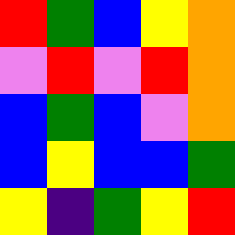[["red", "green", "blue", "yellow", "orange"], ["violet", "red", "violet", "red", "orange"], ["blue", "green", "blue", "violet", "orange"], ["blue", "yellow", "blue", "blue", "green"], ["yellow", "indigo", "green", "yellow", "red"]]